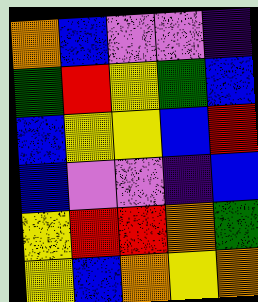[["orange", "blue", "violet", "violet", "indigo"], ["green", "red", "yellow", "green", "blue"], ["blue", "yellow", "yellow", "blue", "red"], ["blue", "violet", "violet", "indigo", "blue"], ["yellow", "red", "red", "orange", "green"], ["yellow", "blue", "orange", "yellow", "orange"]]